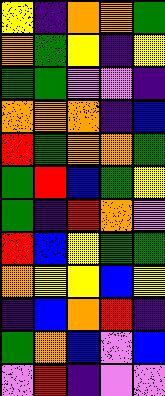[["yellow", "indigo", "orange", "orange", "green"], ["orange", "green", "yellow", "indigo", "yellow"], ["green", "green", "violet", "violet", "indigo"], ["orange", "orange", "orange", "indigo", "blue"], ["red", "green", "orange", "orange", "green"], ["green", "red", "blue", "green", "yellow"], ["green", "indigo", "red", "orange", "violet"], ["red", "blue", "yellow", "green", "green"], ["orange", "yellow", "yellow", "blue", "yellow"], ["indigo", "blue", "orange", "red", "indigo"], ["green", "orange", "blue", "violet", "blue"], ["violet", "red", "indigo", "violet", "violet"]]